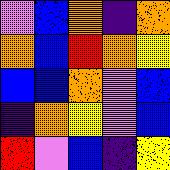[["violet", "blue", "orange", "indigo", "orange"], ["orange", "blue", "red", "orange", "yellow"], ["blue", "blue", "orange", "violet", "blue"], ["indigo", "orange", "yellow", "violet", "blue"], ["red", "violet", "blue", "indigo", "yellow"]]